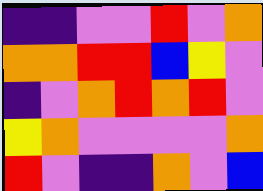[["indigo", "indigo", "violet", "violet", "red", "violet", "orange"], ["orange", "orange", "red", "red", "blue", "yellow", "violet"], ["indigo", "violet", "orange", "red", "orange", "red", "violet"], ["yellow", "orange", "violet", "violet", "violet", "violet", "orange"], ["red", "violet", "indigo", "indigo", "orange", "violet", "blue"]]